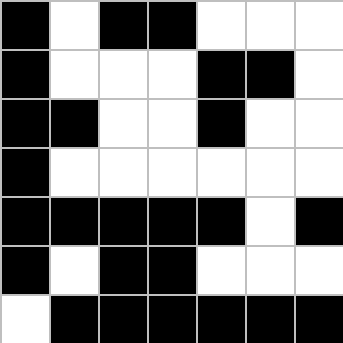[["black", "white", "black", "black", "white", "white", "white"], ["black", "white", "white", "white", "black", "black", "white"], ["black", "black", "white", "white", "black", "white", "white"], ["black", "white", "white", "white", "white", "white", "white"], ["black", "black", "black", "black", "black", "white", "black"], ["black", "white", "black", "black", "white", "white", "white"], ["white", "black", "black", "black", "black", "black", "black"]]